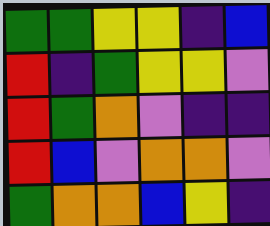[["green", "green", "yellow", "yellow", "indigo", "blue"], ["red", "indigo", "green", "yellow", "yellow", "violet"], ["red", "green", "orange", "violet", "indigo", "indigo"], ["red", "blue", "violet", "orange", "orange", "violet"], ["green", "orange", "orange", "blue", "yellow", "indigo"]]